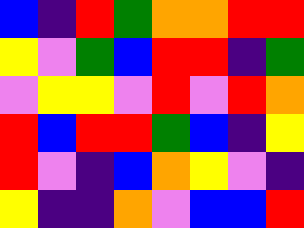[["blue", "indigo", "red", "green", "orange", "orange", "red", "red"], ["yellow", "violet", "green", "blue", "red", "red", "indigo", "green"], ["violet", "yellow", "yellow", "violet", "red", "violet", "red", "orange"], ["red", "blue", "red", "red", "green", "blue", "indigo", "yellow"], ["red", "violet", "indigo", "blue", "orange", "yellow", "violet", "indigo"], ["yellow", "indigo", "indigo", "orange", "violet", "blue", "blue", "red"]]